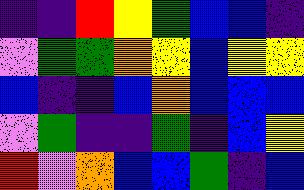[["indigo", "indigo", "red", "yellow", "green", "blue", "blue", "indigo"], ["violet", "green", "green", "orange", "yellow", "blue", "yellow", "yellow"], ["blue", "indigo", "indigo", "blue", "orange", "blue", "blue", "blue"], ["violet", "green", "indigo", "indigo", "green", "indigo", "blue", "yellow"], ["red", "violet", "orange", "blue", "blue", "green", "indigo", "blue"]]